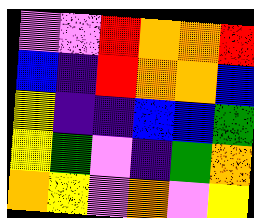[["violet", "violet", "red", "orange", "orange", "red"], ["blue", "indigo", "red", "orange", "orange", "blue"], ["yellow", "indigo", "indigo", "blue", "blue", "green"], ["yellow", "green", "violet", "indigo", "green", "orange"], ["orange", "yellow", "violet", "orange", "violet", "yellow"]]